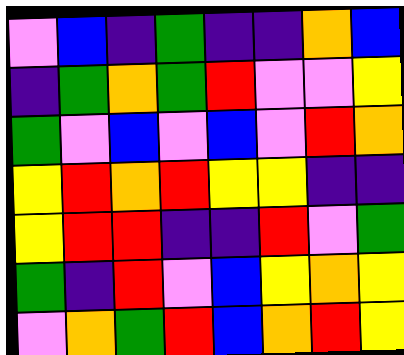[["violet", "blue", "indigo", "green", "indigo", "indigo", "orange", "blue"], ["indigo", "green", "orange", "green", "red", "violet", "violet", "yellow"], ["green", "violet", "blue", "violet", "blue", "violet", "red", "orange"], ["yellow", "red", "orange", "red", "yellow", "yellow", "indigo", "indigo"], ["yellow", "red", "red", "indigo", "indigo", "red", "violet", "green"], ["green", "indigo", "red", "violet", "blue", "yellow", "orange", "yellow"], ["violet", "orange", "green", "red", "blue", "orange", "red", "yellow"]]